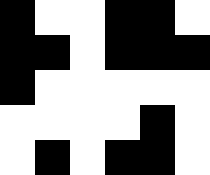[["black", "white", "white", "black", "black", "white"], ["black", "black", "white", "black", "black", "black"], ["black", "white", "white", "white", "white", "white"], ["white", "white", "white", "white", "black", "white"], ["white", "black", "white", "black", "black", "white"]]